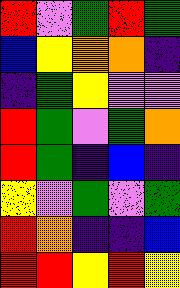[["red", "violet", "green", "red", "green"], ["blue", "yellow", "orange", "orange", "indigo"], ["indigo", "green", "yellow", "violet", "violet"], ["red", "green", "violet", "green", "orange"], ["red", "green", "indigo", "blue", "indigo"], ["yellow", "violet", "green", "violet", "green"], ["red", "orange", "indigo", "indigo", "blue"], ["red", "red", "yellow", "red", "yellow"]]